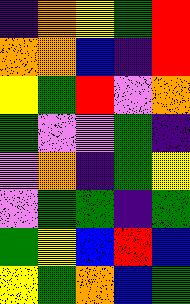[["indigo", "orange", "yellow", "green", "red"], ["orange", "orange", "blue", "indigo", "red"], ["yellow", "green", "red", "violet", "orange"], ["green", "violet", "violet", "green", "indigo"], ["violet", "orange", "indigo", "green", "yellow"], ["violet", "green", "green", "indigo", "green"], ["green", "yellow", "blue", "red", "blue"], ["yellow", "green", "orange", "blue", "green"]]